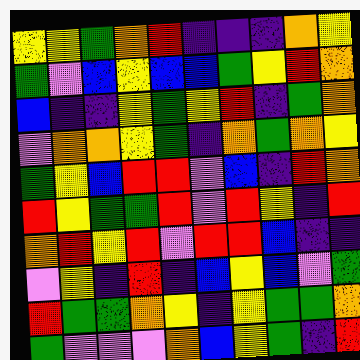[["yellow", "yellow", "green", "orange", "red", "indigo", "indigo", "indigo", "orange", "yellow"], ["green", "violet", "blue", "yellow", "blue", "blue", "green", "yellow", "red", "orange"], ["blue", "indigo", "indigo", "yellow", "green", "yellow", "red", "indigo", "green", "orange"], ["violet", "orange", "orange", "yellow", "green", "indigo", "orange", "green", "orange", "yellow"], ["green", "yellow", "blue", "red", "red", "violet", "blue", "indigo", "red", "orange"], ["red", "yellow", "green", "green", "red", "violet", "red", "yellow", "indigo", "red"], ["orange", "red", "yellow", "red", "violet", "red", "red", "blue", "indigo", "indigo"], ["violet", "yellow", "indigo", "red", "indigo", "blue", "yellow", "blue", "violet", "green"], ["red", "green", "green", "orange", "yellow", "indigo", "yellow", "green", "green", "orange"], ["green", "violet", "violet", "violet", "orange", "blue", "yellow", "green", "indigo", "red"]]